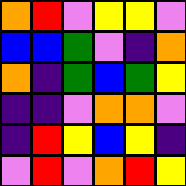[["orange", "red", "violet", "yellow", "yellow", "violet"], ["blue", "blue", "green", "violet", "indigo", "orange"], ["orange", "indigo", "green", "blue", "green", "yellow"], ["indigo", "indigo", "violet", "orange", "orange", "violet"], ["indigo", "red", "yellow", "blue", "yellow", "indigo"], ["violet", "red", "violet", "orange", "red", "yellow"]]